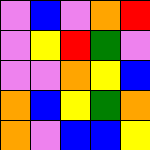[["violet", "blue", "violet", "orange", "red"], ["violet", "yellow", "red", "green", "violet"], ["violet", "violet", "orange", "yellow", "blue"], ["orange", "blue", "yellow", "green", "orange"], ["orange", "violet", "blue", "blue", "yellow"]]